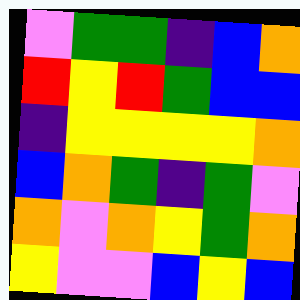[["violet", "green", "green", "indigo", "blue", "orange"], ["red", "yellow", "red", "green", "blue", "blue"], ["indigo", "yellow", "yellow", "yellow", "yellow", "orange"], ["blue", "orange", "green", "indigo", "green", "violet"], ["orange", "violet", "orange", "yellow", "green", "orange"], ["yellow", "violet", "violet", "blue", "yellow", "blue"]]